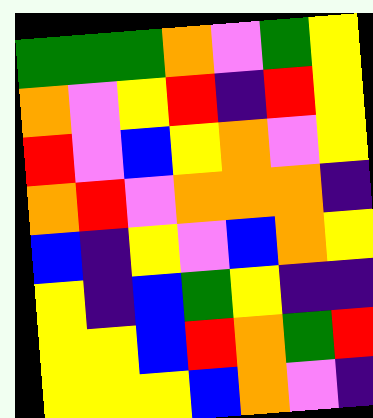[["green", "green", "green", "orange", "violet", "green", "yellow"], ["orange", "violet", "yellow", "red", "indigo", "red", "yellow"], ["red", "violet", "blue", "yellow", "orange", "violet", "yellow"], ["orange", "red", "violet", "orange", "orange", "orange", "indigo"], ["blue", "indigo", "yellow", "violet", "blue", "orange", "yellow"], ["yellow", "indigo", "blue", "green", "yellow", "indigo", "indigo"], ["yellow", "yellow", "blue", "red", "orange", "green", "red"], ["yellow", "yellow", "yellow", "blue", "orange", "violet", "indigo"]]